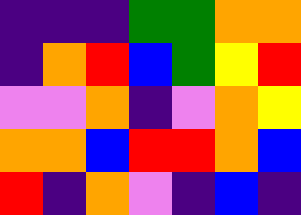[["indigo", "indigo", "indigo", "green", "green", "orange", "orange"], ["indigo", "orange", "red", "blue", "green", "yellow", "red"], ["violet", "violet", "orange", "indigo", "violet", "orange", "yellow"], ["orange", "orange", "blue", "red", "red", "orange", "blue"], ["red", "indigo", "orange", "violet", "indigo", "blue", "indigo"]]